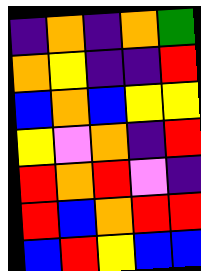[["indigo", "orange", "indigo", "orange", "green"], ["orange", "yellow", "indigo", "indigo", "red"], ["blue", "orange", "blue", "yellow", "yellow"], ["yellow", "violet", "orange", "indigo", "red"], ["red", "orange", "red", "violet", "indigo"], ["red", "blue", "orange", "red", "red"], ["blue", "red", "yellow", "blue", "blue"]]